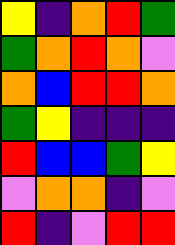[["yellow", "indigo", "orange", "red", "green"], ["green", "orange", "red", "orange", "violet"], ["orange", "blue", "red", "red", "orange"], ["green", "yellow", "indigo", "indigo", "indigo"], ["red", "blue", "blue", "green", "yellow"], ["violet", "orange", "orange", "indigo", "violet"], ["red", "indigo", "violet", "red", "red"]]